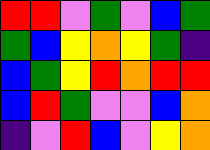[["red", "red", "violet", "green", "violet", "blue", "green"], ["green", "blue", "yellow", "orange", "yellow", "green", "indigo"], ["blue", "green", "yellow", "red", "orange", "red", "red"], ["blue", "red", "green", "violet", "violet", "blue", "orange"], ["indigo", "violet", "red", "blue", "violet", "yellow", "orange"]]